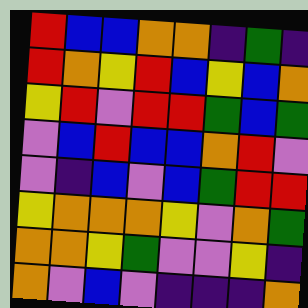[["red", "blue", "blue", "orange", "orange", "indigo", "green", "indigo"], ["red", "orange", "yellow", "red", "blue", "yellow", "blue", "orange"], ["yellow", "red", "violet", "red", "red", "green", "blue", "green"], ["violet", "blue", "red", "blue", "blue", "orange", "red", "violet"], ["violet", "indigo", "blue", "violet", "blue", "green", "red", "red"], ["yellow", "orange", "orange", "orange", "yellow", "violet", "orange", "green"], ["orange", "orange", "yellow", "green", "violet", "violet", "yellow", "indigo"], ["orange", "violet", "blue", "violet", "indigo", "indigo", "indigo", "orange"]]